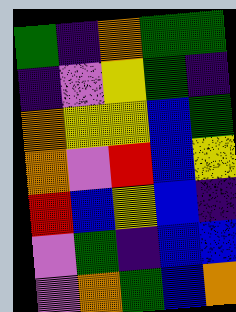[["green", "indigo", "orange", "green", "green"], ["indigo", "violet", "yellow", "green", "indigo"], ["orange", "yellow", "yellow", "blue", "green"], ["orange", "violet", "red", "blue", "yellow"], ["red", "blue", "yellow", "blue", "indigo"], ["violet", "green", "indigo", "blue", "blue"], ["violet", "orange", "green", "blue", "orange"]]